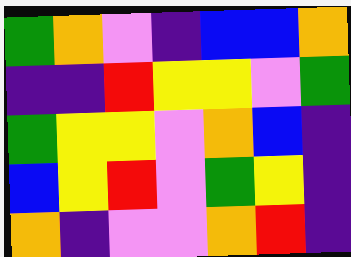[["green", "orange", "violet", "indigo", "blue", "blue", "orange"], ["indigo", "indigo", "red", "yellow", "yellow", "violet", "green"], ["green", "yellow", "yellow", "violet", "orange", "blue", "indigo"], ["blue", "yellow", "red", "violet", "green", "yellow", "indigo"], ["orange", "indigo", "violet", "violet", "orange", "red", "indigo"]]